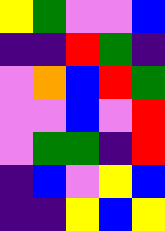[["yellow", "green", "violet", "violet", "blue"], ["indigo", "indigo", "red", "green", "indigo"], ["violet", "orange", "blue", "red", "green"], ["violet", "violet", "blue", "violet", "red"], ["violet", "green", "green", "indigo", "red"], ["indigo", "blue", "violet", "yellow", "blue"], ["indigo", "indigo", "yellow", "blue", "yellow"]]